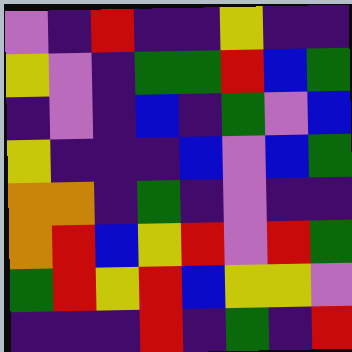[["violet", "indigo", "red", "indigo", "indigo", "yellow", "indigo", "indigo"], ["yellow", "violet", "indigo", "green", "green", "red", "blue", "green"], ["indigo", "violet", "indigo", "blue", "indigo", "green", "violet", "blue"], ["yellow", "indigo", "indigo", "indigo", "blue", "violet", "blue", "green"], ["orange", "orange", "indigo", "green", "indigo", "violet", "indigo", "indigo"], ["orange", "red", "blue", "yellow", "red", "violet", "red", "green"], ["green", "red", "yellow", "red", "blue", "yellow", "yellow", "violet"], ["indigo", "indigo", "indigo", "red", "indigo", "green", "indigo", "red"]]